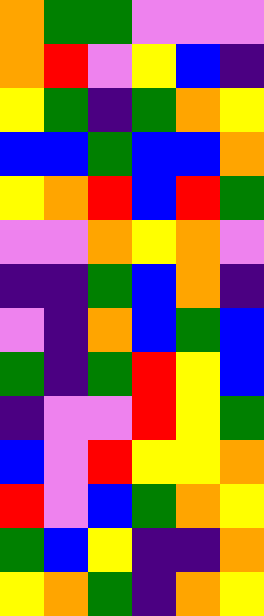[["orange", "green", "green", "violet", "violet", "violet"], ["orange", "red", "violet", "yellow", "blue", "indigo"], ["yellow", "green", "indigo", "green", "orange", "yellow"], ["blue", "blue", "green", "blue", "blue", "orange"], ["yellow", "orange", "red", "blue", "red", "green"], ["violet", "violet", "orange", "yellow", "orange", "violet"], ["indigo", "indigo", "green", "blue", "orange", "indigo"], ["violet", "indigo", "orange", "blue", "green", "blue"], ["green", "indigo", "green", "red", "yellow", "blue"], ["indigo", "violet", "violet", "red", "yellow", "green"], ["blue", "violet", "red", "yellow", "yellow", "orange"], ["red", "violet", "blue", "green", "orange", "yellow"], ["green", "blue", "yellow", "indigo", "indigo", "orange"], ["yellow", "orange", "green", "indigo", "orange", "yellow"]]